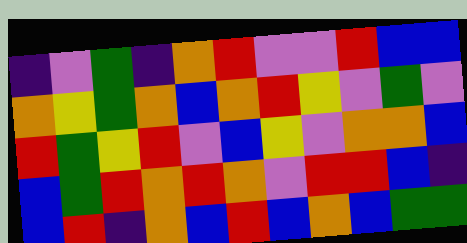[["indigo", "violet", "green", "indigo", "orange", "red", "violet", "violet", "red", "blue", "blue"], ["orange", "yellow", "green", "orange", "blue", "orange", "red", "yellow", "violet", "green", "violet"], ["red", "green", "yellow", "red", "violet", "blue", "yellow", "violet", "orange", "orange", "blue"], ["blue", "green", "red", "orange", "red", "orange", "violet", "red", "red", "blue", "indigo"], ["blue", "red", "indigo", "orange", "blue", "red", "blue", "orange", "blue", "green", "green"]]